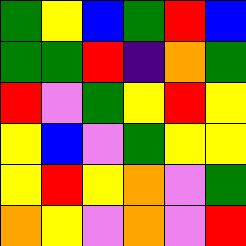[["green", "yellow", "blue", "green", "red", "blue"], ["green", "green", "red", "indigo", "orange", "green"], ["red", "violet", "green", "yellow", "red", "yellow"], ["yellow", "blue", "violet", "green", "yellow", "yellow"], ["yellow", "red", "yellow", "orange", "violet", "green"], ["orange", "yellow", "violet", "orange", "violet", "red"]]